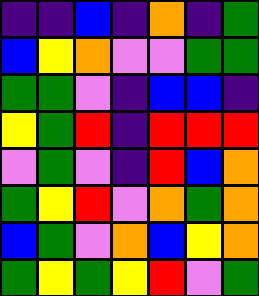[["indigo", "indigo", "blue", "indigo", "orange", "indigo", "green"], ["blue", "yellow", "orange", "violet", "violet", "green", "green"], ["green", "green", "violet", "indigo", "blue", "blue", "indigo"], ["yellow", "green", "red", "indigo", "red", "red", "red"], ["violet", "green", "violet", "indigo", "red", "blue", "orange"], ["green", "yellow", "red", "violet", "orange", "green", "orange"], ["blue", "green", "violet", "orange", "blue", "yellow", "orange"], ["green", "yellow", "green", "yellow", "red", "violet", "green"]]